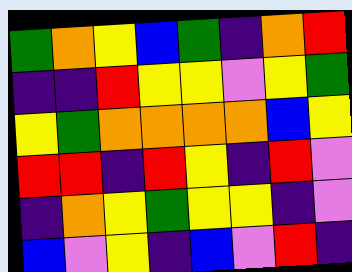[["green", "orange", "yellow", "blue", "green", "indigo", "orange", "red"], ["indigo", "indigo", "red", "yellow", "yellow", "violet", "yellow", "green"], ["yellow", "green", "orange", "orange", "orange", "orange", "blue", "yellow"], ["red", "red", "indigo", "red", "yellow", "indigo", "red", "violet"], ["indigo", "orange", "yellow", "green", "yellow", "yellow", "indigo", "violet"], ["blue", "violet", "yellow", "indigo", "blue", "violet", "red", "indigo"]]